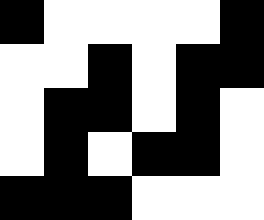[["black", "white", "white", "white", "white", "black"], ["white", "white", "black", "white", "black", "black"], ["white", "black", "black", "white", "black", "white"], ["white", "black", "white", "black", "black", "white"], ["black", "black", "black", "white", "white", "white"]]